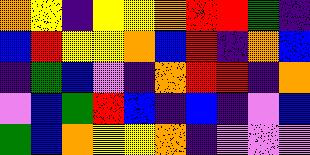[["orange", "yellow", "indigo", "yellow", "yellow", "orange", "red", "red", "green", "indigo"], ["blue", "red", "yellow", "yellow", "orange", "blue", "red", "indigo", "orange", "blue"], ["indigo", "green", "blue", "violet", "indigo", "orange", "red", "red", "indigo", "orange"], ["violet", "blue", "green", "red", "blue", "indigo", "blue", "indigo", "violet", "blue"], ["green", "blue", "orange", "yellow", "yellow", "orange", "indigo", "violet", "violet", "violet"]]